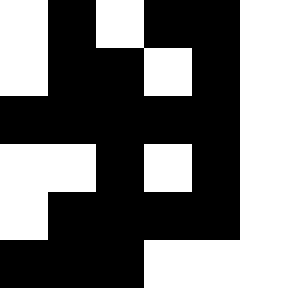[["white", "black", "white", "black", "black", "white"], ["white", "black", "black", "white", "black", "white"], ["black", "black", "black", "black", "black", "white"], ["white", "white", "black", "white", "black", "white"], ["white", "black", "black", "black", "black", "white"], ["black", "black", "black", "white", "white", "white"]]